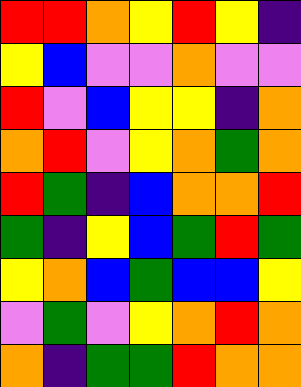[["red", "red", "orange", "yellow", "red", "yellow", "indigo"], ["yellow", "blue", "violet", "violet", "orange", "violet", "violet"], ["red", "violet", "blue", "yellow", "yellow", "indigo", "orange"], ["orange", "red", "violet", "yellow", "orange", "green", "orange"], ["red", "green", "indigo", "blue", "orange", "orange", "red"], ["green", "indigo", "yellow", "blue", "green", "red", "green"], ["yellow", "orange", "blue", "green", "blue", "blue", "yellow"], ["violet", "green", "violet", "yellow", "orange", "red", "orange"], ["orange", "indigo", "green", "green", "red", "orange", "orange"]]